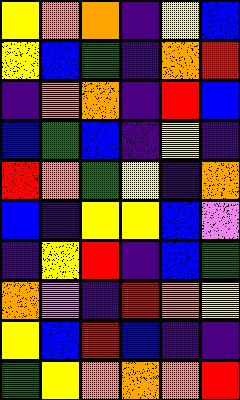[["yellow", "orange", "orange", "indigo", "yellow", "blue"], ["yellow", "blue", "green", "indigo", "orange", "red"], ["indigo", "orange", "orange", "indigo", "red", "blue"], ["blue", "green", "blue", "indigo", "yellow", "indigo"], ["red", "orange", "green", "yellow", "indigo", "orange"], ["blue", "indigo", "yellow", "yellow", "blue", "violet"], ["indigo", "yellow", "red", "indigo", "blue", "green"], ["orange", "violet", "indigo", "red", "orange", "yellow"], ["yellow", "blue", "red", "blue", "indigo", "indigo"], ["green", "yellow", "orange", "orange", "orange", "red"]]